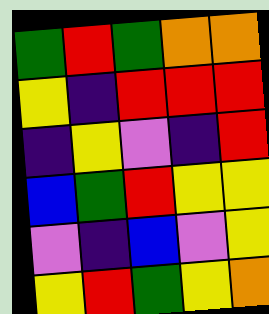[["green", "red", "green", "orange", "orange"], ["yellow", "indigo", "red", "red", "red"], ["indigo", "yellow", "violet", "indigo", "red"], ["blue", "green", "red", "yellow", "yellow"], ["violet", "indigo", "blue", "violet", "yellow"], ["yellow", "red", "green", "yellow", "orange"]]